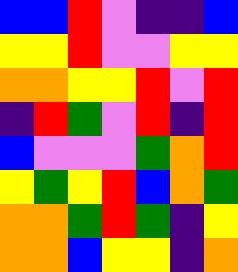[["blue", "blue", "red", "violet", "indigo", "indigo", "blue"], ["yellow", "yellow", "red", "violet", "violet", "yellow", "yellow"], ["orange", "orange", "yellow", "yellow", "red", "violet", "red"], ["indigo", "red", "green", "violet", "red", "indigo", "red"], ["blue", "violet", "violet", "violet", "green", "orange", "red"], ["yellow", "green", "yellow", "red", "blue", "orange", "green"], ["orange", "orange", "green", "red", "green", "indigo", "yellow"], ["orange", "orange", "blue", "yellow", "yellow", "indigo", "orange"]]